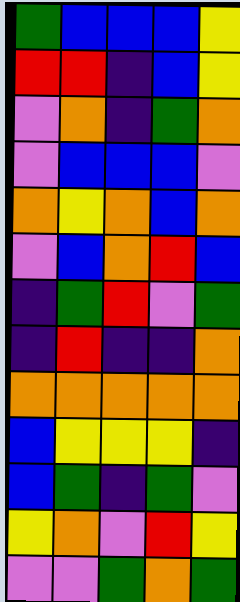[["green", "blue", "blue", "blue", "yellow"], ["red", "red", "indigo", "blue", "yellow"], ["violet", "orange", "indigo", "green", "orange"], ["violet", "blue", "blue", "blue", "violet"], ["orange", "yellow", "orange", "blue", "orange"], ["violet", "blue", "orange", "red", "blue"], ["indigo", "green", "red", "violet", "green"], ["indigo", "red", "indigo", "indigo", "orange"], ["orange", "orange", "orange", "orange", "orange"], ["blue", "yellow", "yellow", "yellow", "indigo"], ["blue", "green", "indigo", "green", "violet"], ["yellow", "orange", "violet", "red", "yellow"], ["violet", "violet", "green", "orange", "green"]]